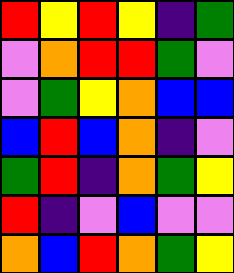[["red", "yellow", "red", "yellow", "indigo", "green"], ["violet", "orange", "red", "red", "green", "violet"], ["violet", "green", "yellow", "orange", "blue", "blue"], ["blue", "red", "blue", "orange", "indigo", "violet"], ["green", "red", "indigo", "orange", "green", "yellow"], ["red", "indigo", "violet", "blue", "violet", "violet"], ["orange", "blue", "red", "orange", "green", "yellow"]]